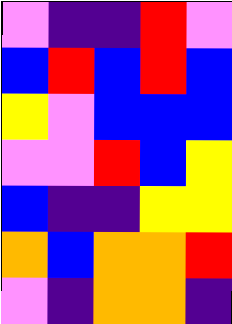[["violet", "indigo", "indigo", "red", "violet"], ["blue", "red", "blue", "red", "blue"], ["yellow", "violet", "blue", "blue", "blue"], ["violet", "violet", "red", "blue", "yellow"], ["blue", "indigo", "indigo", "yellow", "yellow"], ["orange", "blue", "orange", "orange", "red"], ["violet", "indigo", "orange", "orange", "indigo"]]